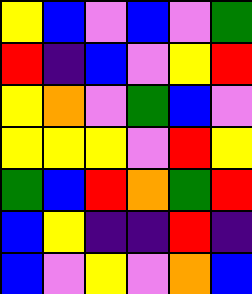[["yellow", "blue", "violet", "blue", "violet", "green"], ["red", "indigo", "blue", "violet", "yellow", "red"], ["yellow", "orange", "violet", "green", "blue", "violet"], ["yellow", "yellow", "yellow", "violet", "red", "yellow"], ["green", "blue", "red", "orange", "green", "red"], ["blue", "yellow", "indigo", "indigo", "red", "indigo"], ["blue", "violet", "yellow", "violet", "orange", "blue"]]